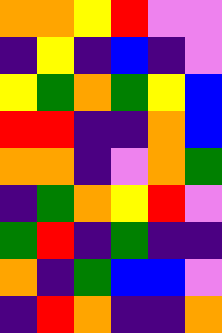[["orange", "orange", "yellow", "red", "violet", "violet"], ["indigo", "yellow", "indigo", "blue", "indigo", "violet"], ["yellow", "green", "orange", "green", "yellow", "blue"], ["red", "red", "indigo", "indigo", "orange", "blue"], ["orange", "orange", "indigo", "violet", "orange", "green"], ["indigo", "green", "orange", "yellow", "red", "violet"], ["green", "red", "indigo", "green", "indigo", "indigo"], ["orange", "indigo", "green", "blue", "blue", "violet"], ["indigo", "red", "orange", "indigo", "indigo", "orange"]]